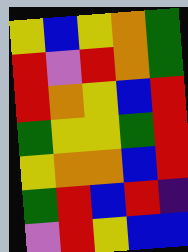[["yellow", "blue", "yellow", "orange", "green"], ["red", "violet", "red", "orange", "green"], ["red", "orange", "yellow", "blue", "red"], ["green", "yellow", "yellow", "green", "red"], ["yellow", "orange", "orange", "blue", "red"], ["green", "red", "blue", "red", "indigo"], ["violet", "red", "yellow", "blue", "blue"]]